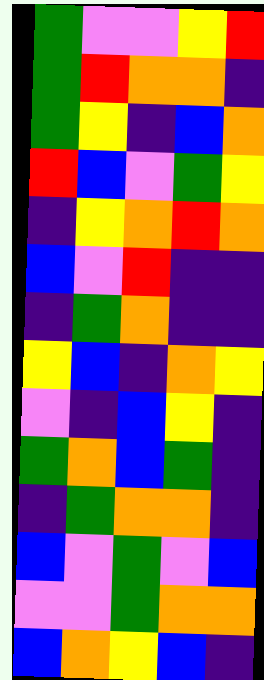[["green", "violet", "violet", "yellow", "red"], ["green", "red", "orange", "orange", "indigo"], ["green", "yellow", "indigo", "blue", "orange"], ["red", "blue", "violet", "green", "yellow"], ["indigo", "yellow", "orange", "red", "orange"], ["blue", "violet", "red", "indigo", "indigo"], ["indigo", "green", "orange", "indigo", "indigo"], ["yellow", "blue", "indigo", "orange", "yellow"], ["violet", "indigo", "blue", "yellow", "indigo"], ["green", "orange", "blue", "green", "indigo"], ["indigo", "green", "orange", "orange", "indigo"], ["blue", "violet", "green", "violet", "blue"], ["violet", "violet", "green", "orange", "orange"], ["blue", "orange", "yellow", "blue", "indigo"]]